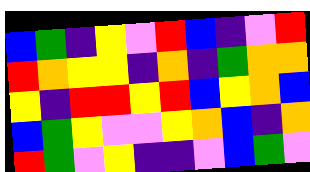[["blue", "green", "indigo", "yellow", "violet", "red", "blue", "indigo", "violet", "red"], ["red", "orange", "yellow", "yellow", "indigo", "orange", "indigo", "green", "orange", "orange"], ["yellow", "indigo", "red", "red", "yellow", "red", "blue", "yellow", "orange", "blue"], ["blue", "green", "yellow", "violet", "violet", "yellow", "orange", "blue", "indigo", "orange"], ["red", "green", "violet", "yellow", "indigo", "indigo", "violet", "blue", "green", "violet"]]